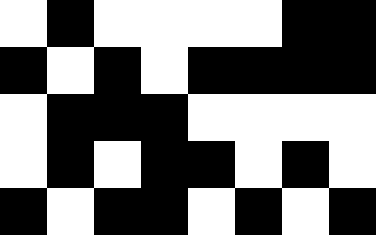[["white", "black", "white", "white", "white", "white", "black", "black"], ["black", "white", "black", "white", "black", "black", "black", "black"], ["white", "black", "black", "black", "white", "white", "white", "white"], ["white", "black", "white", "black", "black", "white", "black", "white"], ["black", "white", "black", "black", "white", "black", "white", "black"]]